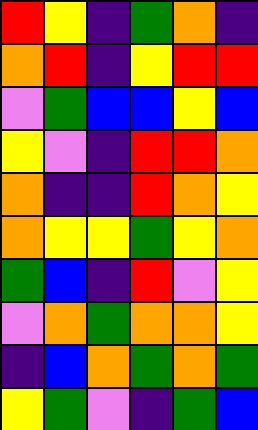[["red", "yellow", "indigo", "green", "orange", "indigo"], ["orange", "red", "indigo", "yellow", "red", "red"], ["violet", "green", "blue", "blue", "yellow", "blue"], ["yellow", "violet", "indigo", "red", "red", "orange"], ["orange", "indigo", "indigo", "red", "orange", "yellow"], ["orange", "yellow", "yellow", "green", "yellow", "orange"], ["green", "blue", "indigo", "red", "violet", "yellow"], ["violet", "orange", "green", "orange", "orange", "yellow"], ["indigo", "blue", "orange", "green", "orange", "green"], ["yellow", "green", "violet", "indigo", "green", "blue"]]